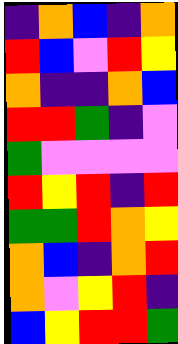[["indigo", "orange", "blue", "indigo", "orange"], ["red", "blue", "violet", "red", "yellow"], ["orange", "indigo", "indigo", "orange", "blue"], ["red", "red", "green", "indigo", "violet"], ["green", "violet", "violet", "violet", "violet"], ["red", "yellow", "red", "indigo", "red"], ["green", "green", "red", "orange", "yellow"], ["orange", "blue", "indigo", "orange", "red"], ["orange", "violet", "yellow", "red", "indigo"], ["blue", "yellow", "red", "red", "green"]]